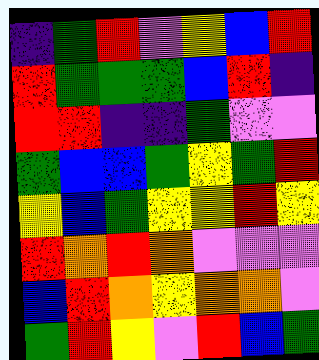[["indigo", "green", "red", "violet", "yellow", "blue", "red"], ["red", "green", "green", "green", "blue", "red", "indigo"], ["red", "red", "indigo", "indigo", "green", "violet", "violet"], ["green", "blue", "blue", "green", "yellow", "green", "red"], ["yellow", "blue", "green", "yellow", "yellow", "red", "yellow"], ["red", "orange", "red", "orange", "violet", "violet", "violet"], ["blue", "red", "orange", "yellow", "orange", "orange", "violet"], ["green", "red", "yellow", "violet", "red", "blue", "green"]]